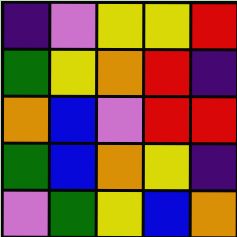[["indigo", "violet", "yellow", "yellow", "red"], ["green", "yellow", "orange", "red", "indigo"], ["orange", "blue", "violet", "red", "red"], ["green", "blue", "orange", "yellow", "indigo"], ["violet", "green", "yellow", "blue", "orange"]]